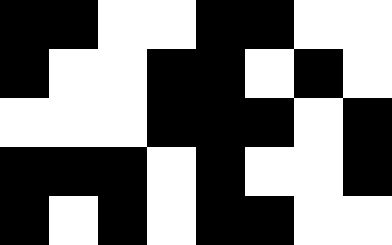[["black", "black", "white", "white", "black", "black", "white", "white"], ["black", "white", "white", "black", "black", "white", "black", "white"], ["white", "white", "white", "black", "black", "black", "white", "black"], ["black", "black", "black", "white", "black", "white", "white", "black"], ["black", "white", "black", "white", "black", "black", "white", "white"]]